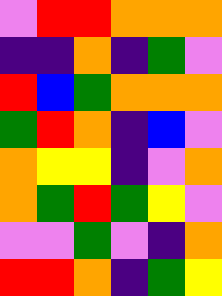[["violet", "red", "red", "orange", "orange", "orange"], ["indigo", "indigo", "orange", "indigo", "green", "violet"], ["red", "blue", "green", "orange", "orange", "orange"], ["green", "red", "orange", "indigo", "blue", "violet"], ["orange", "yellow", "yellow", "indigo", "violet", "orange"], ["orange", "green", "red", "green", "yellow", "violet"], ["violet", "violet", "green", "violet", "indigo", "orange"], ["red", "red", "orange", "indigo", "green", "yellow"]]